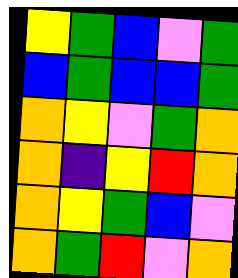[["yellow", "green", "blue", "violet", "green"], ["blue", "green", "blue", "blue", "green"], ["orange", "yellow", "violet", "green", "orange"], ["orange", "indigo", "yellow", "red", "orange"], ["orange", "yellow", "green", "blue", "violet"], ["orange", "green", "red", "violet", "orange"]]